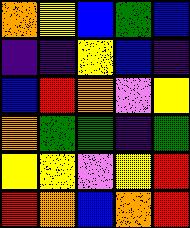[["orange", "yellow", "blue", "green", "blue"], ["indigo", "indigo", "yellow", "blue", "indigo"], ["blue", "red", "orange", "violet", "yellow"], ["orange", "green", "green", "indigo", "green"], ["yellow", "yellow", "violet", "yellow", "red"], ["red", "orange", "blue", "orange", "red"]]